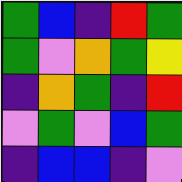[["green", "blue", "indigo", "red", "green"], ["green", "violet", "orange", "green", "yellow"], ["indigo", "orange", "green", "indigo", "red"], ["violet", "green", "violet", "blue", "green"], ["indigo", "blue", "blue", "indigo", "violet"]]